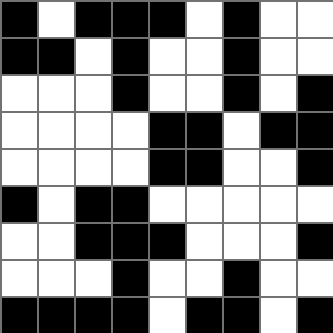[["black", "white", "black", "black", "black", "white", "black", "white", "white"], ["black", "black", "white", "black", "white", "white", "black", "white", "white"], ["white", "white", "white", "black", "white", "white", "black", "white", "black"], ["white", "white", "white", "white", "black", "black", "white", "black", "black"], ["white", "white", "white", "white", "black", "black", "white", "white", "black"], ["black", "white", "black", "black", "white", "white", "white", "white", "white"], ["white", "white", "black", "black", "black", "white", "white", "white", "black"], ["white", "white", "white", "black", "white", "white", "black", "white", "white"], ["black", "black", "black", "black", "white", "black", "black", "white", "black"]]